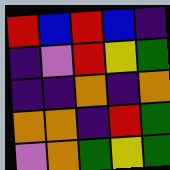[["red", "blue", "red", "blue", "indigo"], ["indigo", "violet", "red", "yellow", "green"], ["indigo", "indigo", "orange", "indigo", "orange"], ["orange", "orange", "indigo", "red", "green"], ["violet", "orange", "green", "yellow", "green"]]